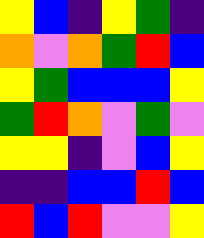[["yellow", "blue", "indigo", "yellow", "green", "indigo"], ["orange", "violet", "orange", "green", "red", "blue"], ["yellow", "green", "blue", "blue", "blue", "yellow"], ["green", "red", "orange", "violet", "green", "violet"], ["yellow", "yellow", "indigo", "violet", "blue", "yellow"], ["indigo", "indigo", "blue", "blue", "red", "blue"], ["red", "blue", "red", "violet", "violet", "yellow"]]